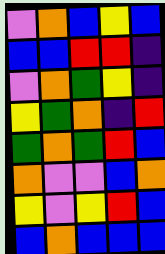[["violet", "orange", "blue", "yellow", "blue"], ["blue", "blue", "red", "red", "indigo"], ["violet", "orange", "green", "yellow", "indigo"], ["yellow", "green", "orange", "indigo", "red"], ["green", "orange", "green", "red", "blue"], ["orange", "violet", "violet", "blue", "orange"], ["yellow", "violet", "yellow", "red", "blue"], ["blue", "orange", "blue", "blue", "blue"]]